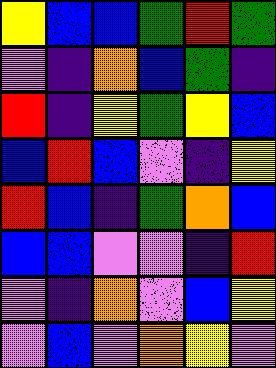[["yellow", "blue", "blue", "green", "red", "green"], ["violet", "indigo", "orange", "blue", "green", "indigo"], ["red", "indigo", "yellow", "green", "yellow", "blue"], ["blue", "red", "blue", "violet", "indigo", "yellow"], ["red", "blue", "indigo", "green", "orange", "blue"], ["blue", "blue", "violet", "violet", "indigo", "red"], ["violet", "indigo", "orange", "violet", "blue", "yellow"], ["violet", "blue", "violet", "orange", "yellow", "violet"]]